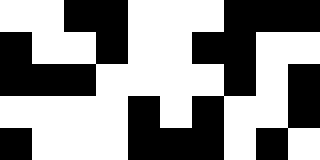[["white", "white", "black", "black", "white", "white", "white", "black", "black", "black"], ["black", "white", "white", "black", "white", "white", "black", "black", "white", "white"], ["black", "black", "black", "white", "white", "white", "white", "black", "white", "black"], ["white", "white", "white", "white", "black", "white", "black", "white", "white", "black"], ["black", "white", "white", "white", "black", "black", "black", "white", "black", "white"]]